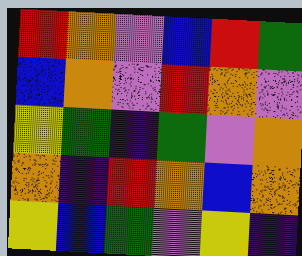[["red", "orange", "violet", "blue", "red", "green"], ["blue", "orange", "violet", "red", "orange", "violet"], ["yellow", "green", "indigo", "green", "violet", "orange"], ["orange", "indigo", "red", "orange", "blue", "orange"], ["yellow", "blue", "green", "violet", "yellow", "indigo"]]